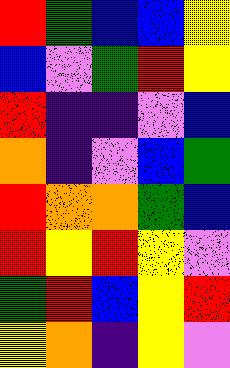[["red", "green", "blue", "blue", "yellow"], ["blue", "violet", "green", "red", "yellow"], ["red", "indigo", "indigo", "violet", "blue"], ["orange", "indigo", "violet", "blue", "green"], ["red", "orange", "orange", "green", "blue"], ["red", "yellow", "red", "yellow", "violet"], ["green", "red", "blue", "yellow", "red"], ["yellow", "orange", "indigo", "yellow", "violet"]]